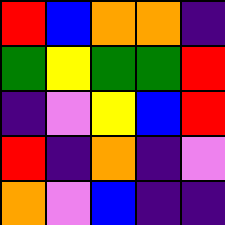[["red", "blue", "orange", "orange", "indigo"], ["green", "yellow", "green", "green", "red"], ["indigo", "violet", "yellow", "blue", "red"], ["red", "indigo", "orange", "indigo", "violet"], ["orange", "violet", "blue", "indigo", "indigo"]]